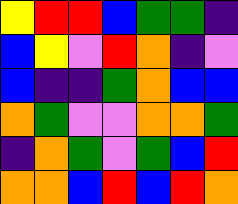[["yellow", "red", "red", "blue", "green", "green", "indigo"], ["blue", "yellow", "violet", "red", "orange", "indigo", "violet"], ["blue", "indigo", "indigo", "green", "orange", "blue", "blue"], ["orange", "green", "violet", "violet", "orange", "orange", "green"], ["indigo", "orange", "green", "violet", "green", "blue", "red"], ["orange", "orange", "blue", "red", "blue", "red", "orange"]]